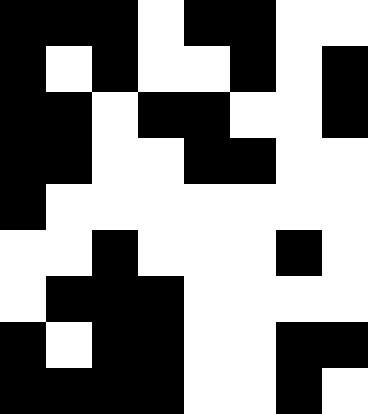[["black", "black", "black", "white", "black", "black", "white", "white"], ["black", "white", "black", "white", "white", "black", "white", "black"], ["black", "black", "white", "black", "black", "white", "white", "black"], ["black", "black", "white", "white", "black", "black", "white", "white"], ["black", "white", "white", "white", "white", "white", "white", "white"], ["white", "white", "black", "white", "white", "white", "black", "white"], ["white", "black", "black", "black", "white", "white", "white", "white"], ["black", "white", "black", "black", "white", "white", "black", "black"], ["black", "black", "black", "black", "white", "white", "black", "white"]]